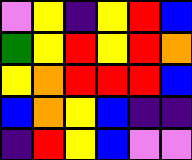[["violet", "yellow", "indigo", "yellow", "red", "blue"], ["green", "yellow", "red", "yellow", "red", "orange"], ["yellow", "orange", "red", "red", "red", "blue"], ["blue", "orange", "yellow", "blue", "indigo", "indigo"], ["indigo", "red", "yellow", "blue", "violet", "violet"]]